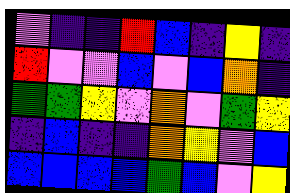[["violet", "indigo", "indigo", "red", "blue", "indigo", "yellow", "indigo"], ["red", "violet", "violet", "blue", "violet", "blue", "orange", "indigo"], ["green", "green", "yellow", "violet", "orange", "violet", "green", "yellow"], ["indigo", "blue", "indigo", "indigo", "orange", "yellow", "violet", "blue"], ["blue", "blue", "blue", "blue", "green", "blue", "violet", "yellow"]]